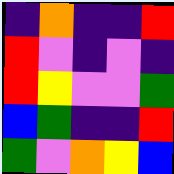[["indigo", "orange", "indigo", "indigo", "red"], ["red", "violet", "indigo", "violet", "indigo"], ["red", "yellow", "violet", "violet", "green"], ["blue", "green", "indigo", "indigo", "red"], ["green", "violet", "orange", "yellow", "blue"]]